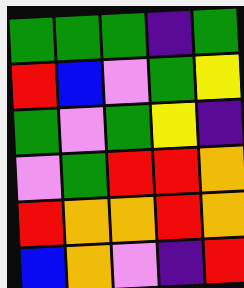[["green", "green", "green", "indigo", "green"], ["red", "blue", "violet", "green", "yellow"], ["green", "violet", "green", "yellow", "indigo"], ["violet", "green", "red", "red", "orange"], ["red", "orange", "orange", "red", "orange"], ["blue", "orange", "violet", "indigo", "red"]]